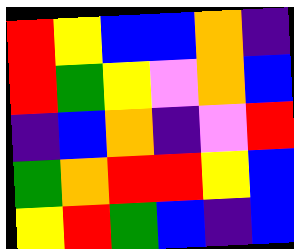[["red", "yellow", "blue", "blue", "orange", "indigo"], ["red", "green", "yellow", "violet", "orange", "blue"], ["indigo", "blue", "orange", "indigo", "violet", "red"], ["green", "orange", "red", "red", "yellow", "blue"], ["yellow", "red", "green", "blue", "indigo", "blue"]]